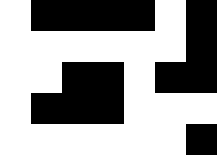[["white", "black", "black", "black", "black", "white", "black"], ["white", "white", "white", "white", "white", "white", "black"], ["white", "white", "black", "black", "white", "black", "black"], ["white", "black", "black", "black", "white", "white", "white"], ["white", "white", "white", "white", "white", "white", "black"]]